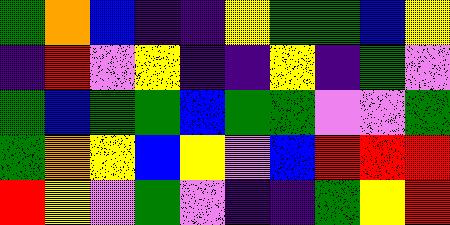[["green", "orange", "blue", "indigo", "indigo", "yellow", "green", "green", "blue", "yellow"], ["indigo", "red", "violet", "yellow", "indigo", "indigo", "yellow", "indigo", "green", "violet"], ["green", "blue", "green", "green", "blue", "green", "green", "violet", "violet", "green"], ["green", "orange", "yellow", "blue", "yellow", "violet", "blue", "red", "red", "red"], ["red", "yellow", "violet", "green", "violet", "indigo", "indigo", "green", "yellow", "red"]]